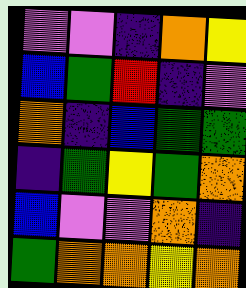[["violet", "violet", "indigo", "orange", "yellow"], ["blue", "green", "red", "indigo", "violet"], ["orange", "indigo", "blue", "green", "green"], ["indigo", "green", "yellow", "green", "orange"], ["blue", "violet", "violet", "orange", "indigo"], ["green", "orange", "orange", "yellow", "orange"]]